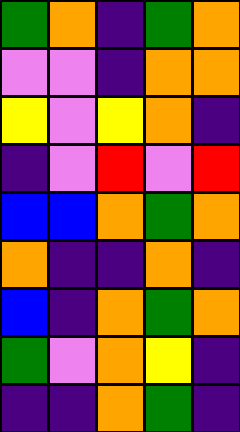[["green", "orange", "indigo", "green", "orange"], ["violet", "violet", "indigo", "orange", "orange"], ["yellow", "violet", "yellow", "orange", "indigo"], ["indigo", "violet", "red", "violet", "red"], ["blue", "blue", "orange", "green", "orange"], ["orange", "indigo", "indigo", "orange", "indigo"], ["blue", "indigo", "orange", "green", "orange"], ["green", "violet", "orange", "yellow", "indigo"], ["indigo", "indigo", "orange", "green", "indigo"]]